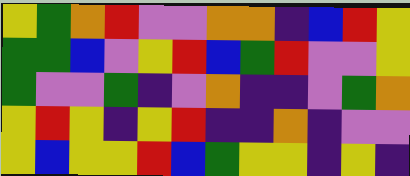[["yellow", "green", "orange", "red", "violet", "violet", "orange", "orange", "indigo", "blue", "red", "yellow"], ["green", "green", "blue", "violet", "yellow", "red", "blue", "green", "red", "violet", "violet", "yellow"], ["green", "violet", "violet", "green", "indigo", "violet", "orange", "indigo", "indigo", "violet", "green", "orange"], ["yellow", "red", "yellow", "indigo", "yellow", "red", "indigo", "indigo", "orange", "indigo", "violet", "violet"], ["yellow", "blue", "yellow", "yellow", "red", "blue", "green", "yellow", "yellow", "indigo", "yellow", "indigo"]]